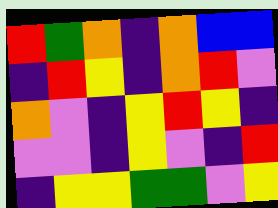[["red", "green", "orange", "indigo", "orange", "blue", "blue"], ["indigo", "red", "yellow", "indigo", "orange", "red", "violet"], ["orange", "violet", "indigo", "yellow", "red", "yellow", "indigo"], ["violet", "violet", "indigo", "yellow", "violet", "indigo", "red"], ["indigo", "yellow", "yellow", "green", "green", "violet", "yellow"]]